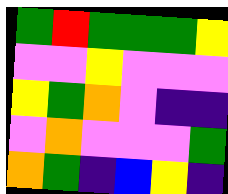[["green", "red", "green", "green", "green", "yellow"], ["violet", "violet", "yellow", "violet", "violet", "violet"], ["yellow", "green", "orange", "violet", "indigo", "indigo"], ["violet", "orange", "violet", "violet", "violet", "green"], ["orange", "green", "indigo", "blue", "yellow", "indigo"]]